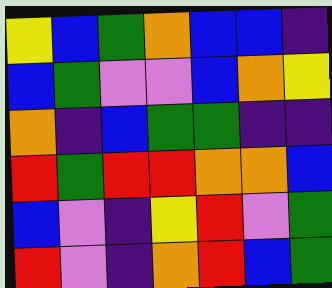[["yellow", "blue", "green", "orange", "blue", "blue", "indigo"], ["blue", "green", "violet", "violet", "blue", "orange", "yellow"], ["orange", "indigo", "blue", "green", "green", "indigo", "indigo"], ["red", "green", "red", "red", "orange", "orange", "blue"], ["blue", "violet", "indigo", "yellow", "red", "violet", "green"], ["red", "violet", "indigo", "orange", "red", "blue", "green"]]